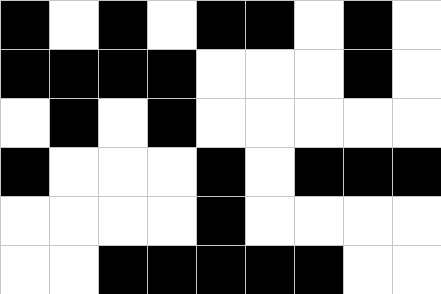[["black", "white", "black", "white", "black", "black", "white", "black", "white"], ["black", "black", "black", "black", "white", "white", "white", "black", "white"], ["white", "black", "white", "black", "white", "white", "white", "white", "white"], ["black", "white", "white", "white", "black", "white", "black", "black", "black"], ["white", "white", "white", "white", "black", "white", "white", "white", "white"], ["white", "white", "black", "black", "black", "black", "black", "white", "white"]]